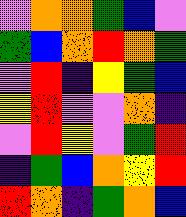[["violet", "orange", "orange", "green", "blue", "violet"], ["green", "blue", "orange", "red", "orange", "green"], ["violet", "red", "indigo", "yellow", "green", "blue"], ["yellow", "red", "violet", "violet", "orange", "indigo"], ["violet", "red", "yellow", "violet", "green", "red"], ["indigo", "green", "blue", "orange", "yellow", "red"], ["red", "orange", "indigo", "green", "orange", "blue"]]